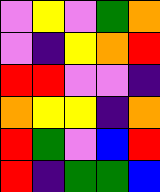[["violet", "yellow", "violet", "green", "orange"], ["violet", "indigo", "yellow", "orange", "red"], ["red", "red", "violet", "violet", "indigo"], ["orange", "yellow", "yellow", "indigo", "orange"], ["red", "green", "violet", "blue", "red"], ["red", "indigo", "green", "green", "blue"]]